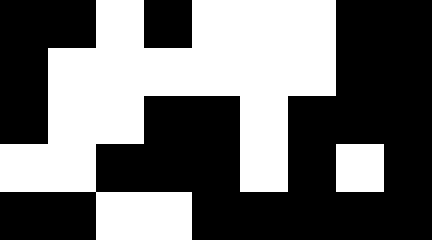[["black", "black", "white", "black", "white", "white", "white", "black", "black"], ["black", "white", "white", "white", "white", "white", "white", "black", "black"], ["black", "white", "white", "black", "black", "white", "black", "black", "black"], ["white", "white", "black", "black", "black", "white", "black", "white", "black"], ["black", "black", "white", "white", "black", "black", "black", "black", "black"]]